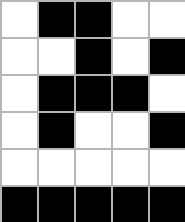[["white", "black", "black", "white", "white"], ["white", "white", "black", "white", "black"], ["white", "black", "black", "black", "white"], ["white", "black", "white", "white", "black"], ["white", "white", "white", "white", "white"], ["black", "black", "black", "black", "black"]]